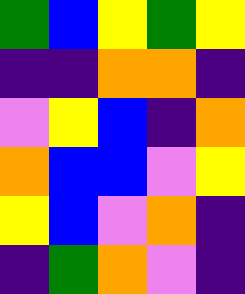[["green", "blue", "yellow", "green", "yellow"], ["indigo", "indigo", "orange", "orange", "indigo"], ["violet", "yellow", "blue", "indigo", "orange"], ["orange", "blue", "blue", "violet", "yellow"], ["yellow", "blue", "violet", "orange", "indigo"], ["indigo", "green", "orange", "violet", "indigo"]]